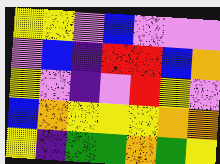[["yellow", "yellow", "violet", "blue", "violet", "violet", "violet"], ["violet", "blue", "indigo", "red", "red", "blue", "orange"], ["yellow", "violet", "indigo", "violet", "red", "yellow", "violet"], ["blue", "orange", "yellow", "yellow", "yellow", "orange", "orange"], ["yellow", "indigo", "green", "green", "orange", "green", "yellow"]]